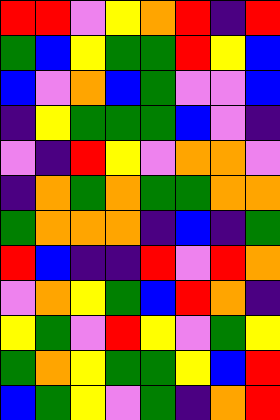[["red", "red", "violet", "yellow", "orange", "red", "indigo", "red"], ["green", "blue", "yellow", "green", "green", "red", "yellow", "blue"], ["blue", "violet", "orange", "blue", "green", "violet", "violet", "blue"], ["indigo", "yellow", "green", "green", "green", "blue", "violet", "indigo"], ["violet", "indigo", "red", "yellow", "violet", "orange", "orange", "violet"], ["indigo", "orange", "green", "orange", "green", "green", "orange", "orange"], ["green", "orange", "orange", "orange", "indigo", "blue", "indigo", "green"], ["red", "blue", "indigo", "indigo", "red", "violet", "red", "orange"], ["violet", "orange", "yellow", "green", "blue", "red", "orange", "indigo"], ["yellow", "green", "violet", "red", "yellow", "violet", "green", "yellow"], ["green", "orange", "yellow", "green", "green", "yellow", "blue", "red"], ["blue", "green", "yellow", "violet", "green", "indigo", "orange", "red"]]